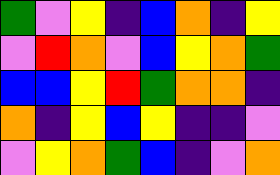[["green", "violet", "yellow", "indigo", "blue", "orange", "indigo", "yellow"], ["violet", "red", "orange", "violet", "blue", "yellow", "orange", "green"], ["blue", "blue", "yellow", "red", "green", "orange", "orange", "indigo"], ["orange", "indigo", "yellow", "blue", "yellow", "indigo", "indigo", "violet"], ["violet", "yellow", "orange", "green", "blue", "indigo", "violet", "orange"]]